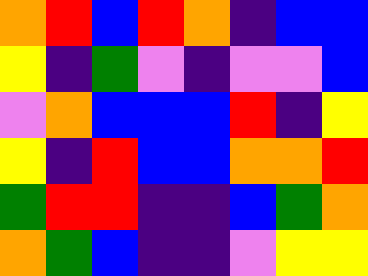[["orange", "red", "blue", "red", "orange", "indigo", "blue", "blue"], ["yellow", "indigo", "green", "violet", "indigo", "violet", "violet", "blue"], ["violet", "orange", "blue", "blue", "blue", "red", "indigo", "yellow"], ["yellow", "indigo", "red", "blue", "blue", "orange", "orange", "red"], ["green", "red", "red", "indigo", "indigo", "blue", "green", "orange"], ["orange", "green", "blue", "indigo", "indigo", "violet", "yellow", "yellow"]]